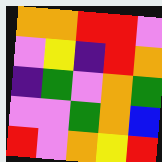[["orange", "orange", "red", "red", "violet"], ["violet", "yellow", "indigo", "red", "orange"], ["indigo", "green", "violet", "orange", "green"], ["violet", "violet", "green", "orange", "blue"], ["red", "violet", "orange", "yellow", "red"]]